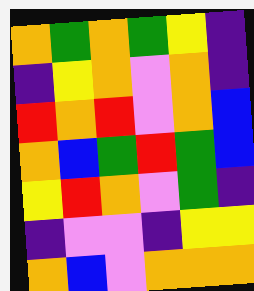[["orange", "green", "orange", "green", "yellow", "indigo"], ["indigo", "yellow", "orange", "violet", "orange", "indigo"], ["red", "orange", "red", "violet", "orange", "blue"], ["orange", "blue", "green", "red", "green", "blue"], ["yellow", "red", "orange", "violet", "green", "indigo"], ["indigo", "violet", "violet", "indigo", "yellow", "yellow"], ["orange", "blue", "violet", "orange", "orange", "orange"]]